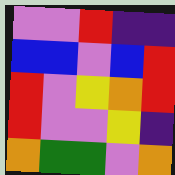[["violet", "violet", "red", "indigo", "indigo"], ["blue", "blue", "violet", "blue", "red"], ["red", "violet", "yellow", "orange", "red"], ["red", "violet", "violet", "yellow", "indigo"], ["orange", "green", "green", "violet", "orange"]]